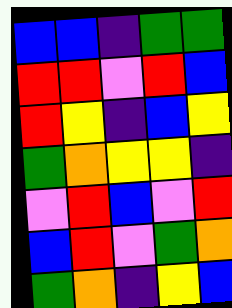[["blue", "blue", "indigo", "green", "green"], ["red", "red", "violet", "red", "blue"], ["red", "yellow", "indigo", "blue", "yellow"], ["green", "orange", "yellow", "yellow", "indigo"], ["violet", "red", "blue", "violet", "red"], ["blue", "red", "violet", "green", "orange"], ["green", "orange", "indigo", "yellow", "blue"]]